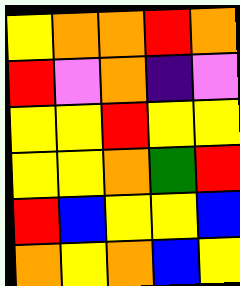[["yellow", "orange", "orange", "red", "orange"], ["red", "violet", "orange", "indigo", "violet"], ["yellow", "yellow", "red", "yellow", "yellow"], ["yellow", "yellow", "orange", "green", "red"], ["red", "blue", "yellow", "yellow", "blue"], ["orange", "yellow", "orange", "blue", "yellow"]]